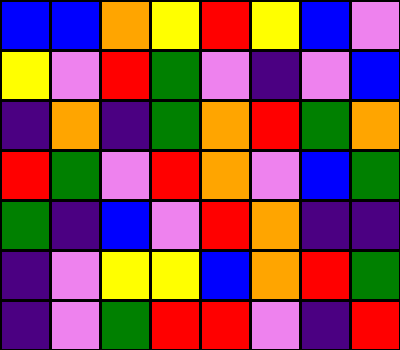[["blue", "blue", "orange", "yellow", "red", "yellow", "blue", "violet"], ["yellow", "violet", "red", "green", "violet", "indigo", "violet", "blue"], ["indigo", "orange", "indigo", "green", "orange", "red", "green", "orange"], ["red", "green", "violet", "red", "orange", "violet", "blue", "green"], ["green", "indigo", "blue", "violet", "red", "orange", "indigo", "indigo"], ["indigo", "violet", "yellow", "yellow", "blue", "orange", "red", "green"], ["indigo", "violet", "green", "red", "red", "violet", "indigo", "red"]]